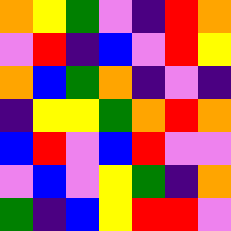[["orange", "yellow", "green", "violet", "indigo", "red", "orange"], ["violet", "red", "indigo", "blue", "violet", "red", "yellow"], ["orange", "blue", "green", "orange", "indigo", "violet", "indigo"], ["indigo", "yellow", "yellow", "green", "orange", "red", "orange"], ["blue", "red", "violet", "blue", "red", "violet", "violet"], ["violet", "blue", "violet", "yellow", "green", "indigo", "orange"], ["green", "indigo", "blue", "yellow", "red", "red", "violet"]]